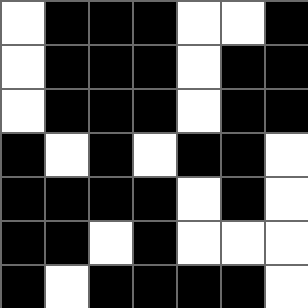[["white", "black", "black", "black", "white", "white", "black"], ["white", "black", "black", "black", "white", "black", "black"], ["white", "black", "black", "black", "white", "black", "black"], ["black", "white", "black", "white", "black", "black", "white"], ["black", "black", "black", "black", "white", "black", "white"], ["black", "black", "white", "black", "white", "white", "white"], ["black", "white", "black", "black", "black", "black", "white"]]